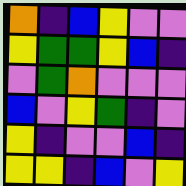[["orange", "indigo", "blue", "yellow", "violet", "violet"], ["yellow", "green", "green", "yellow", "blue", "indigo"], ["violet", "green", "orange", "violet", "violet", "violet"], ["blue", "violet", "yellow", "green", "indigo", "violet"], ["yellow", "indigo", "violet", "violet", "blue", "indigo"], ["yellow", "yellow", "indigo", "blue", "violet", "yellow"]]